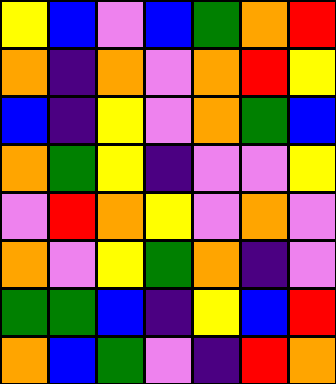[["yellow", "blue", "violet", "blue", "green", "orange", "red"], ["orange", "indigo", "orange", "violet", "orange", "red", "yellow"], ["blue", "indigo", "yellow", "violet", "orange", "green", "blue"], ["orange", "green", "yellow", "indigo", "violet", "violet", "yellow"], ["violet", "red", "orange", "yellow", "violet", "orange", "violet"], ["orange", "violet", "yellow", "green", "orange", "indigo", "violet"], ["green", "green", "blue", "indigo", "yellow", "blue", "red"], ["orange", "blue", "green", "violet", "indigo", "red", "orange"]]